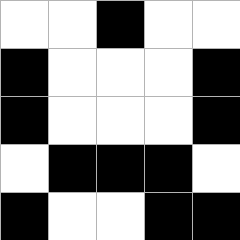[["white", "white", "black", "white", "white"], ["black", "white", "white", "white", "black"], ["black", "white", "white", "white", "black"], ["white", "black", "black", "black", "white"], ["black", "white", "white", "black", "black"]]